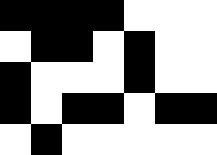[["black", "black", "black", "black", "white", "white", "white"], ["white", "black", "black", "white", "black", "white", "white"], ["black", "white", "white", "white", "black", "white", "white"], ["black", "white", "black", "black", "white", "black", "black"], ["white", "black", "white", "white", "white", "white", "white"]]